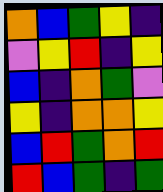[["orange", "blue", "green", "yellow", "indigo"], ["violet", "yellow", "red", "indigo", "yellow"], ["blue", "indigo", "orange", "green", "violet"], ["yellow", "indigo", "orange", "orange", "yellow"], ["blue", "red", "green", "orange", "red"], ["red", "blue", "green", "indigo", "green"]]